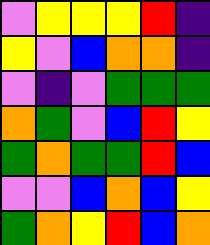[["violet", "yellow", "yellow", "yellow", "red", "indigo"], ["yellow", "violet", "blue", "orange", "orange", "indigo"], ["violet", "indigo", "violet", "green", "green", "green"], ["orange", "green", "violet", "blue", "red", "yellow"], ["green", "orange", "green", "green", "red", "blue"], ["violet", "violet", "blue", "orange", "blue", "yellow"], ["green", "orange", "yellow", "red", "blue", "orange"]]